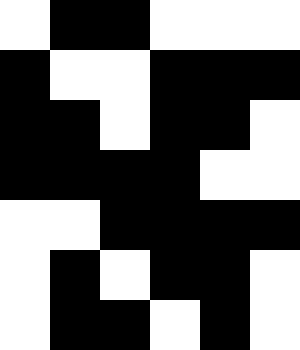[["white", "black", "black", "white", "white", "white"], ["black", "white", "white", "black", "black", "black"], ["black", "black", "white", "black", "black", "white"], ["black", "black", "black", "black", "white", "white"], ["white", "white", "black", "black", "black", "black"], ["white", "black", "white", "black", "black", "white"], ["white", "black", "black", "white", "black", "white"]]